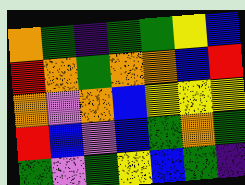[["orange", "green", "indigo", "green", "green", "yellow", "blue"], ["red", "orange", "green", "orange", "orange", "blue", "red"], ["orange", "violet", "orange", "blue", "yellow", "yellow", "yellow"], ["red", "blue", "violet", "blue", "green", "orange", "green"], ["green", "violet", "green", "yellow", "blue", "green", "indigo"]]